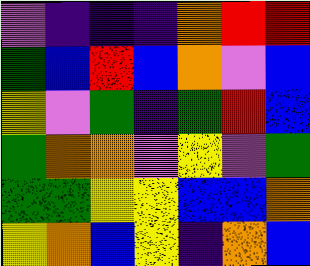[["violet", "indigo", "indigo", "indigo", "orange", "red", "red"], ["green", "blue", "red", "blue", "orange", "violet", "blue"], ["yellow", "violet", "green", "indigo", "green", "red", "blue"], ["green", "orange", "orange", "violet", "yellow", "violet", "green"], ["green", "green", "yellow", "yellow", "blue", "blue", "orange"], ["yellow", "orange", "blue", "yellow", "indigo", "orange", "blue"]]